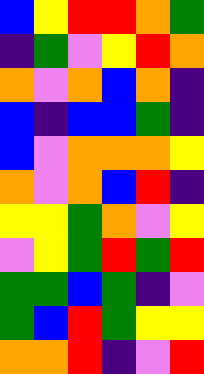[["blue", "yellow", "red", "red", "orange", "green"], ["indigo", "green", "violet", "yellow", "red", "orange"], ["orange", "violet", "orange", "blue", "orange", "indigo"], ["blue", "indigo", "blue", "blue", "green", "indigo"], ["blue", "violet", "orange", "orange", "orange", "yellow"], ["orange", "violet", "orange", "blue", "red", "indigo"], ["yellow", "yellow", "green", "orange", "violet", "yellow"], ["violet", "yellow", "green", "red", "green", "red"], ["green", "green", "blue", "green", "indigo", "violet"], ["green", "blue", "red", "green", "yellow", "yellow"], ["orange", "orange", "red", "indigo", "violet", "red"]]